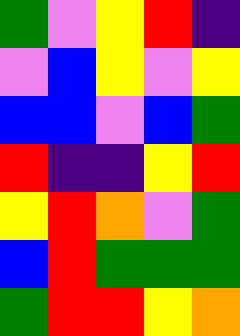[["green", "violet", "yellow", "red", "indigo"], ["violet", "blue", "yellow", "violet", "yellow"], ["blue", "blue", "violet", "blue", "green"], ["red", "indigo", "indigo", "yellow", "red"], ["yellow", "red", "orange", "violet", "green"], ["blue", "red", "green", "green", "green"], ["green", "red", "red", "yellow", "orange"]]